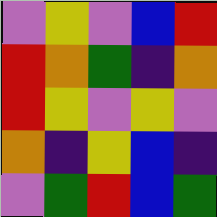[["violet", "yellow", "violet", "blue", "red"], ["red", "orange", "green", "indigo", "orange"], ["red", "yellow", "violet", "yellow", "violet"], ["orange", "indigo", "yellow", "blue", "indigo"], ["violet", "green", "red", "blue", "green"]]